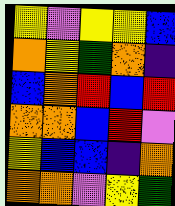[["yellow", "violet", "yellow", "yellow", "blue"], ["orange", "yellow", "green", "orange", "indigo"], ["blue", "orange", "red", "blue", "red"], ["orange", "orange", "blue", "red", "violet"], ["yellow", "blue", "blue", "indigo", "orange"], ["orange", "orange", "violet", "yellow", "green"]]